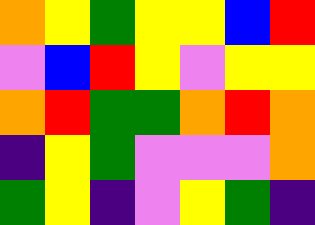[["orange", "yellow", "green", "yellow", "yellow", "blue", "red"], ["violet", "blue", "red", "yellow", "violet", "yellow", "yellow"], ["orange", "red", "green", "green", "orange", "red", "orange"], ["indigo", "yellow", "green", "violet", "violet", "violet", "orange"], ["green", "yellow", "indigo", "violet", "yellow", "green", "indigo"]]